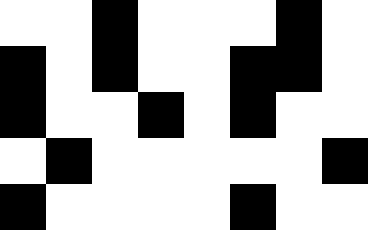[["white", "white", "black", "white", "white", "white", "black", "white"], ["black", "white", "black", "white", "white", "black", "black", "white"], ["black", "white", "white", "black", "white", "black", "white", "white"], ["white", "black", "white", "white", "white", "white", "white", "black"], ["black", "white", "white", "white", "white", "black", "white", "white"]]